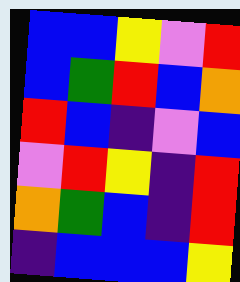[["blue", "blue", "yellow", "violet", "red"], ["blue", "green", "red", "blue", "orange"], ["red", "blue", "indigo", "violet", "blue"], ["violet", "red", "yellow", "indigo", "red"], ["orange", "green", "blue", "indigo", "red"], ["indigo", "blue", "blue", "blue", "yellow"]]